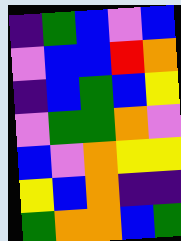[["indigo", "green", "blue", "violet", "blue"], ["violet", "blue", "blue", "red", "orange"], ["indigo", "blue", "green", "blue", "yellow"], ["violet", "green", "green", "orange", "violet"], ["blue", "violet", "orange", "yellow", "yellow"], ["yellow", "blue", "orange", "indigo", "indigo"], ["green", "orange", "orange", "blue", "green"]]